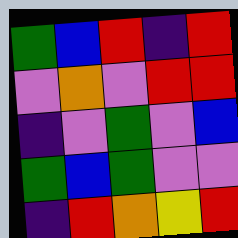[["green", "blue", "red", "indigo", "red"], ["violet", "orange", "violet", "red", "red"], ["indigo", "violet", "green", "violet", "blue"], ["green", "blue", "green", "violet", "violet"], ["indigo", "red", "orange", "yellow", "red"]]